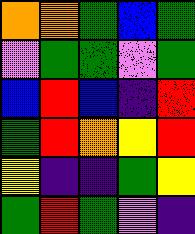[["orange", "orange", "green", "blue", "green"], ["violet", "green", "green", "violet", "green"], ["blue", "red", "blue", "indigo", "red"], ["green", "red", "orange", "yellow", "red"], ["yellow", "indigo", "indigo", "green", "yellow"], ["green", "red", "green", "violet", "indigo"]]